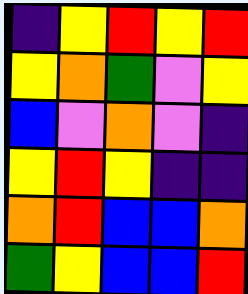[["indigo", "yellow", "red", "yellow", "red"], ["yellow", "orange", "green", "violet", "yellow"], ["blue", "violet", "orange", "violet", "indigo"], ["yellow", "red", "yellow", "indigo", "indigo"], ["orange", "red", "blue", "blue", "orange"], ["green", "yellow", "blue", "blue", "red"]]